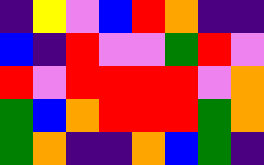[["indigo", "yellow", "violet", "blue", "red", "orange", "indigo", "indigo"], ["blue", "indigo", "red", "violet", "violet", "green", "red", "violet"], ["red", "violet", "red", "red", "red", "red", "violet", "orange"], ["green", "blue", "orange", "red", "red", "red", "green", "orange"], ["green", "orange", "indigo", "indigo", "orange", "blue", "green", "indigo"]]